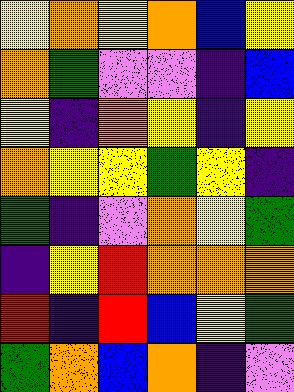[["yellow", "orange", "yellow", "orange", "blue", "yellow"], ["orange", "green", "violet", "violet", "indigo", "blue"], ["yellow", "indigo", "orange", "yellow", "indigo", "yellow"], ["orange", "yellow", "yellow", "green", "yellow", "indigo"], ["green", "indigo", "violet", "orange", "yellow", "green"], ["indigo", "yellow", "red", "orange", "orange", "orange"], ["red", "indigo", "red", "blue", "yellow", "green"], ["green", "orange", "blue", "orange", "indigo", "violet"]]